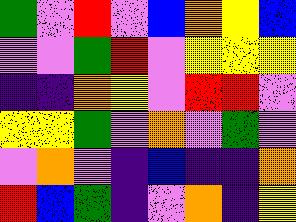[["green", "violet", "red", "violet", "blue", "orange", "yellow", "blue"], ["violet", "violet", "green", "red", "violet", "yellow", "yellow", "yellow"], ["indigo", "indigo", "orange", "yellow", "violet", "red", "red", "violet"], ["yellow", "yellow", "green", "violet", "orange", "violet", "green", "violet"], ["violet", "orange", "violet", "indigo", "blue", "indigo", "indigo", "orange"], ["red", "blue", "green", "indigo", "violet", "orange", "indigo", "yellow"]]